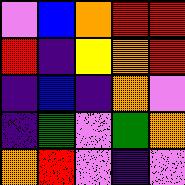[["violet", "blue", "orange", "red", "red"], ["red", "indigo", "yellow", "orange", "red"], ["indigo", "blue", "indigo", "orange", "violet"], ["indigo", "green", "violet", "green", "orange"], ["orange", "red", "violet", "indigo", "violet"]]